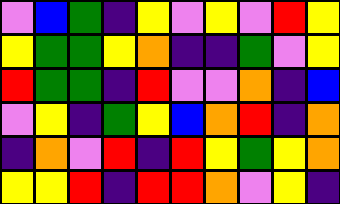[["violet", "blue", "green", "indigo", "yellow", "violet", "yellow", "violet", "red", "yellow"], ["yellow", "green", "green", "yellow", "orange", "indigo", "indigo", "green", "violet", "yellow"], ["red", "green", "green", "indigo", "red", "violet", "violet", "orange", "indigo", "blue"], ["violet", "yellow", "indigo", "green", "yellow", "blue", "orange", "red", "indigo", "orange"], ["indigo", "orange", "violet", "red", "indigo", "red", "yellow", "green", "yellow", "orange"], ["yellow", "yellow", "red", "indigo", "red", "red", "orange", "violet", "yellow", "indigo"]]